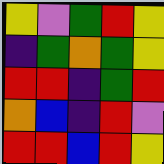[["yellow", "violet", "green", "red", "yellow"], ["indigo", "green", "orange", "green", "yellow"], ["red", "red", "indigo", "green", "red"], ["orange", "blue", "indigo", "red", "violet"], ["red", "red", "blue", "red", "yellow"]]